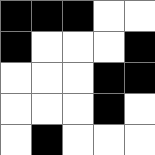[["black", "black", "black", "white", "white"], ["black", "white", "white", "white", "black"], ["white", "white", "white", "black", "black"], ["white", "white", "white", "black", "white"], ["white", "black", "white", "white", "white"]]